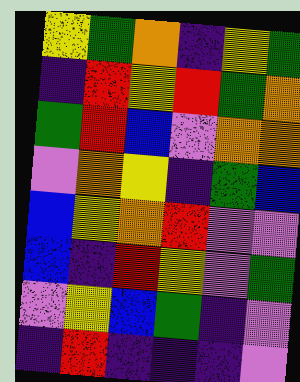[["yellow", "green", "orange", "indigo", "yellow", "green"], ["indigo", "red", "yellow", "red", "green", "orange"], ["green", "red", "blue", "violet", "orange", "orange"], ["violet", "orange", "yellow", "indigo", "green", "blue"], ["blue", "yellow", "orange", "red", "violet", "violet"], ["blue", "indigo", "red", "yellow", "violet", "green"], ["violet", "yellow", "blue", "green", "indigo", "violet"], ["indigo", "red", "indigo", "indigo", "indigo", "violet"]]